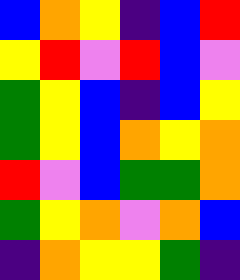[["blue", "orange", "yellow", "indigo", "blue", "red"], ["yellow", "red", "violet", "red", "blue", "violet"], ["green", "yellow", "blue", "indigo", "blue", "yellow"], ["green", "yellow", "blue", "orange", "yellow", "orange"], ["red", "violet", "blue", "green", "green", "orange"], ["green", "yellow", "orange", "violet", "orange", "blue"], ["indigo", "orange", "yellow", "yellow", "green", "indigo"]]